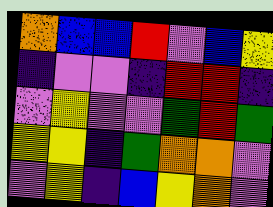[["orange", "blue", "blue", "red", "violet", "blue", "yellow"], ["indigo", "violet", "violet", "indigo", "red", "red", "indigo"], ["violet", "yellow", "violet", "violet", "green", "red", "green"], ["yellow", "yellow", "indigo", "green", "orange", "orange", "violet"], ["violet", "yellow", "indigo", "blue", "yellow", "orange", "violet"]]